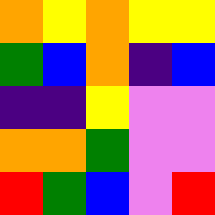[["orange", "yellow", "orange", "yellow", "yellow"], ["green", "blue", "orange", "indigo", "blue"], ["indigo", "indigo", "yellow", "violet", "violet"], ["orange", "orange", "green", "violet", "violet"], ["red", "green", "blue", "violet", "red"]]